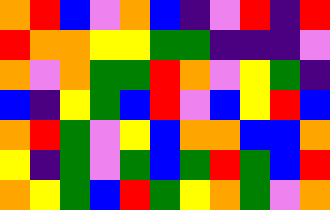[["orange", "red", "blue", "violet", "orange", "blue", "indigo", "violet", "red", "indigo", "red"], ["red", "orange", "orange", "yellow", "yellow", "green", "green", "indigo", "indigo", "indigo", "violet"], ["orange", "violet", "orange", "green", "green", "red", "orange", "violet", "yellow", "green", "indigo"], ["blue", "indigo", "yellow", "green", "blue", "red", "violet", "blue", "yellow", "red", "blue"], ["orange", "red", "green", "violet", "yellow", "blue", "orange", "orange", "blue", "blue", "orange"], ["yellow", "indigo", "green", "violet", "green", "blue", "green", "red", "green", "blue", "red"], ["orange", "yellow", "green", "blue", "red", "green", "yellow", "orange", "green", "violet", "orange"]]